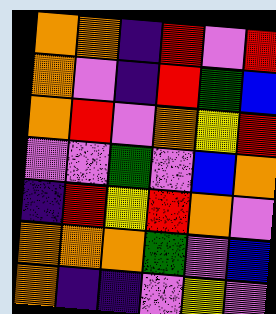[["orange", "orange", "indigo", "red", "violet", "red"], ["orange", "violet", "indigo", "red", "green", "blue"], ["orange", "red", "violet", "orange", "yellow", "red"], ["violet", "violet", "green", "violet", "blue", "orange"], ["indigo", "red", "yellow", "red", "orange", "violet"], ["orange", "orange", "orange", "green", "violet", "blue"], ["orange", "indigo", "indigo", "violet", "yellow", "violet"]]